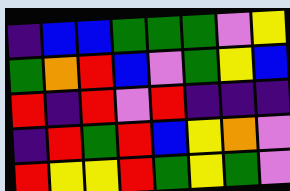[["indigo", "blue", "blue", "green", "green", "green", "violet", "yellow"], ["green", "orange", "red", "blue", "violet", "green", "yellow", "blue"], ["red", "indigo", "red", "violet", "red", "indigo", "indigo", "indigo"], ["indigo", "red", "green", "red", "blue", "yellow", "orange", "violet"], ["red", "yellow", "yellow", "red", "green", "yellow", "green", "violet"]]